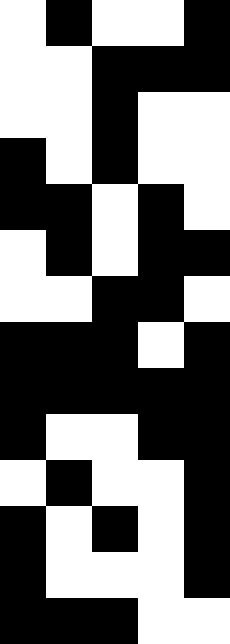[["white", "black", "white", "white", "black"], ["white", "white", "black", "black", "black"], ["white", "white", "black", "white", "white"], ["black", "white", "black", "white", "white"], ["black", "black", "white", "black", "white"], ["white", "black", "white", "black", "black"], ["white", "white", "black", "black", "white"], ["black", "black", "black", "white", "black"], ["black", "black", "black", "black", "black"], ["black", "white", "white", "black", "black"], ["white", "black", "white", "white", "black"], ["black", "white", "black", "white", "black"], ["black", "white", "white", "white", "black"], ["black", "black", "black", "white", "white"]]